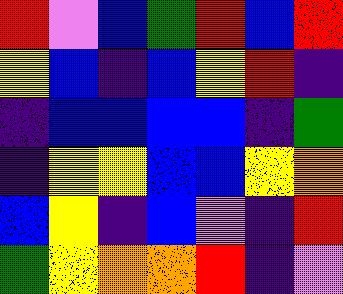[["red", "violet", "blue", "green", "red", "blue", "red"], ["yellow", "blue", "indigo", "blue", "yellow", "red", "indigo"], ["indigo", "blue", "blue", "blue", "blue", "indigo", "green"], ["indigo", "yellow", "yellow", "blue", "blue", "yellow", "orange"], ["blue", "yellow", "indigo", "blue", "violet", "indigo", "red"], ["green", "yellow", "orange", "orange", "red", "indigo", "violet"]]